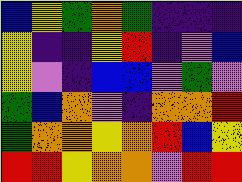[["blue", "yellow", "green", "orange", "green", "indigo", "indigo", "indigo"], ["yellow", "indigo", "indigo", "yellow", "red", "indigo", "violet", "blue"], ["yellow", "violet", "indigo", "blue", "blue", "violet", "green", "violet"], ["green", "blue", "orange", "violet", "indigo", "orange", "orange", "red"], ["green", "orange", "orange", "yellow", "orange", "red", "blue", "yellow"], ["red", "red", "yellow", "orange", "orange", "violet", "red", "red"]]